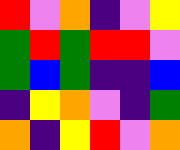[["red", "violet", "orange", "indigo", "violet", "yellow"], ["green", "red", "green", "red", "red", "violet"], ["green", "blue", "green", "indigo", "indigo", "blue"], ["indigo", "yellow", "orange", "violet", "indigo", "green"], ["orange", "indigo", "yellow", "red", "violet", "orange"]]